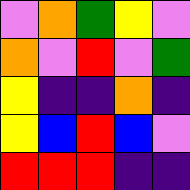[["violet", "orange", "green", "yellow", "violet"], ["orange", "violet", "red", "violet", "green"], ["yellow", "indigo", "indigo", "orange", "indigo"], ["yellow", "blue", "red", "blue", "violet"], ["red", "red", "red", "indigo", "indigo"]]